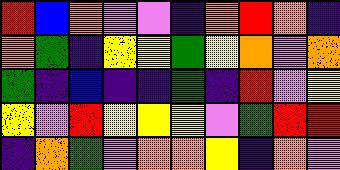[["red", "blue", "orange", "violet", "violet", "indigo", "orange", "red", "orange", "indigo"], ["orange", "green", "indigo", "yellow", "yellow", "green", "yellow", "orange", "violet", "orange"], ["green", "indigo", "blue", "indigo", "indigo", "green", "indigo", "red", "violet", "yellow"], ["yellow", "violet", "red", "yellow", "yellow", "yellow", "violet", "green", "red", "red"], ["indigo", "orange", "green", "violet", "orange", "orange", "yellow", "indigo", "orange", "violet"]]